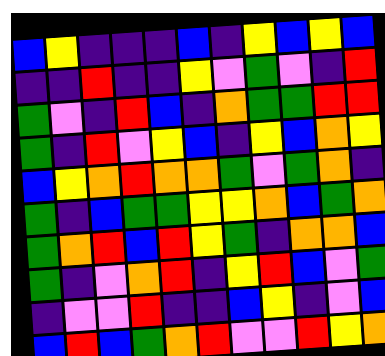[["blue", "yellow", "indigo", "indigo", "indigo", "blue", "indigo", "yellow", "blue", "yellow", "blue"], ["indigo", "indigo", "red", "indigo", "indigo", "yellow", "violet", "green", "violet", "indigo", "red"], ["green", "violet", "indigo", "red", "blue", "indigo", "orange", "green", "green", "red", "red"], ["green", "indigo", "red", "violet", "yellow", "blue", "indigo", "yellow", "blue", "orange", "yellow"], ["blue", "yellow", "orange", "red", "orange", "orange", "green", "violet", "green", "orange", "indigo"], ["green", "indigo", "blue", "green", "green", "yellow", "yellow", "orange", "blue", "green", "orange"], ["green", "orange", "red", "blue", "red", "yellow", "green", "indigo", "orange", "orange", "blue"], ["green", "indigo", "violet", "orange", "red", "indigo", "yellow", "red", "blue", "violet", "green"], ["indigo", "violet", "violet", "red", "indigo", "indigo", "blue", "yellow", "indigo", "violet", "blue"], ["blue", "red", "blue", "green", "orange", "red", "violet", "violet", "red", "yellow", "orange"]]